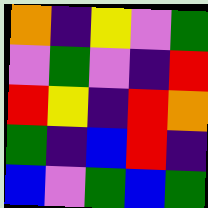[["orange", "indigo", "yellow", "violet", "green"], ["violet", "green", "violet", "indigo", "red"], ["red", "yellow", "indigo", "red", "orange"], ["green", "indigo", "blue", "red", "indigo"], ["blue", "violet", "green", "blue", "green"]]